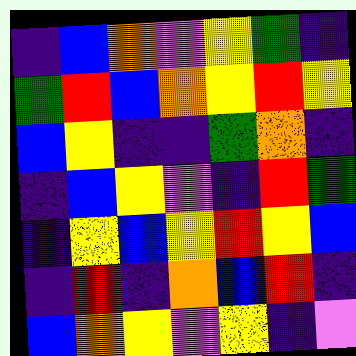[["indigo", "blue", "orange", "violet", "yellow", "green", "indigo"], ["green", "red", "blue", "orange", "yellow", "red", "yellow"], ["blue", "yellow", "indigo", "indigo", "green", "orange", "indigo"], ["indigo", "blue", "yellow", "violet", "indigo", "red", "green"], ["indigo", "yellow", "blue", "yellow", "red", "yellow", "blue"], ["indigo", "red", "indigo", "orange", "blue", "red", "indigo"], ["blue", "orange", "yellow", "violet", "yellow", "indigo", "violet"]]